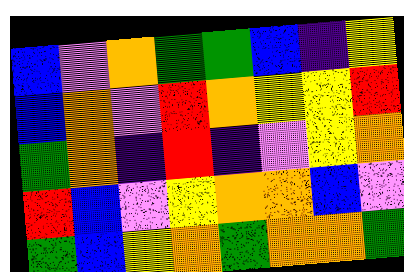[["blue", "violet", "orange", "green", "green", "blue", "indigo", "yellow"], ["blue", "orange", "violet", "red", "orange", "yellow", "yellow", "red"], ["green", "orange", "indigo", "red", "indigo", "violet", "yellow", "orange"], ["red", "blue", "violet", "yellow", "orange", "orange", "blue", "violet"], ["green", "blue", "yellow", "orange", "green", "orange", "orange", "green"]]